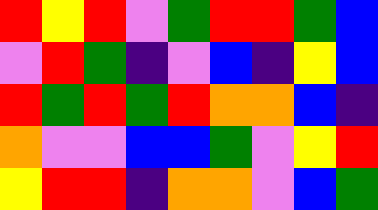[["red", "yellow", "red", "violet", "green", "red", "red", "green", "blue"], ["violet", "red", "green", "indigo", "violet", "blue", "indigo", "yellow", "blue"], ["red", "green", "red", "green", "red", "orange", "orange", "blue", "indigo"], ["orange", "violet", "violet", "blue", "blue", "green", "violet", "yellow", "red"], ["yellow", "red", "red", "indigo", "orange", "orange", "violet", "blue", "green"]]